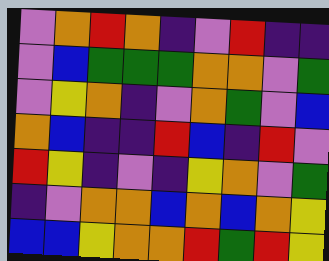[["violet", "orange", "red", "orange", "indigo", "violet", "red", "indigo", "indigo"], ["violet", "blue", "green", "green", "green", "orange", "orange", "violet", "green"], ["violet", "yellow", "orange", "indigo", "violet", "orange", "green", "violet", "blue"], ["orange", "blue", "indigo", "indigo", "red", "blue", "indigo", "red", "violet"], ["red", "yellow", "indigo", "violet", "indigo", "yellow", "orange", "violet", "green"], ["indigo", "violet", "orange", "orange", "blue", "orange", "blue", "orange", "yellow"], ["blue", "blue", "yellow", "orange", "orange", "red", "green", "red", "yellow"]]